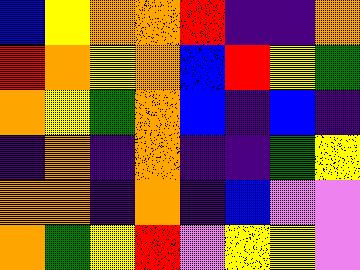[["blue", "yellow", "orange", "orange", "red", "indigo", "indigo", "orange"], ["red", "orange", "yellow", "orange", "blue", "red", "yellow", "green"], ["orange", "yellow", "green", "orange", "blue", "indigo", "blue", "indigo"], ["indigo", "orange", "indigo", "orange", "indigo", "indigo", "green", "yellow"], ["orange", "orange", "indigo", "orange", "indigo", "blue", "violet", "violet"], ["orange", "green", "yellow", "red", "violet", "yellow", "yellow", "violet"]]